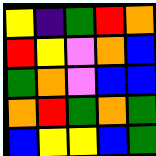[["yellow", "indigo", "green", "red", "orange"], ["red", "yellow", "violet", "orange", "blue"], ["green", "orange", "violet", "blue", "blue"], ["orange", "red", "green", "orange", "green"], ["blue", "yellow", "yellow", "blue", "green"]]